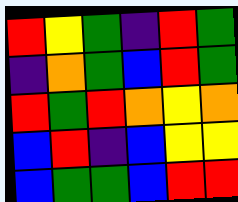[["red", "yellow", "green", "indigo", "red", "green"], ["indigo", "orange", "green", "blue", "red", "green"], ["red", "green", "red", "orange", "yellow", "orange"], ["blue", "red", "indigo", "blue", "yellow", "yellow"], ["blue", "green", "green", "blue", "red", "red"]]